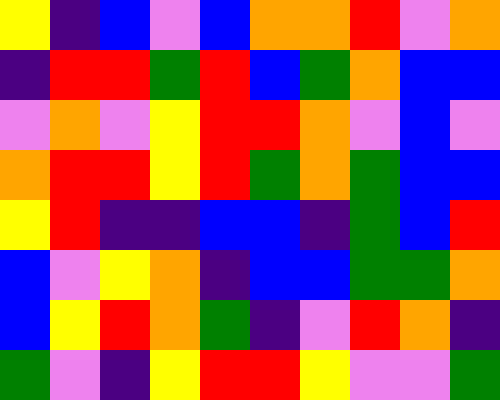[["yellow", "indigo", "blue", "violet", "blue", "orange", "orange", "red", "violet", "orange"], ["indigo", "red", "red", "green", "red", "blue", "green", "orange", "blue", "blue"], ["violet", "orange", "violet", "yellow", "red", "red", "orange", "violet", "blue", "violet"], ["orange", "red", "red", "yellow", "red", "green", "orange", "green", "blue", "blue"], ["yellow", "red", "indigo", "indigo", "blue", "blue", "indigo", "green", "blue", "red"], ["blue", "violet", "yellow", "orange", "indigo", "blue", "blue", "green", "green", "orange"], ["blue", "yellow", "red", "orange", "green", "indigo", "violet", "red", "orange", "indigo"], ["green", "violet", "indigo", "yellow", "red", "red", "yellow", "violet", "violet", "green"]]